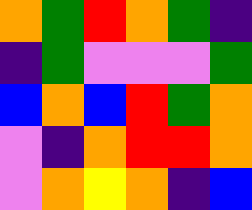[["orange", "green", "red", "orange", "green", "indigo"], ["indigo", "green", "violet", "violet", "violet", "green"], ["blue", "orange", "blue", "red", "green", "orange"], ["violet", "indigo", "orange", "red", "red", "orange"], ["violet", "orange", "yellow", "orange", "indigo", "blue"]]